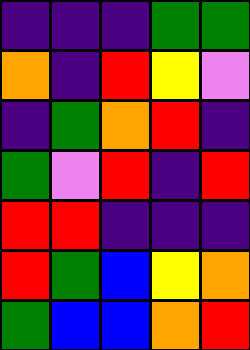[["indigo", "indigo", "indigo", "green", "green"], ["orange", "indigo", "red", "yellow", "violet"], ["indigo", "green", "orange", "red", "indigo"], ["green", "violet", "red", "indigo", "red"], ["red", "red", "indigo", "indigo", "indigo"], ["red", "green", "blue", "yellow", "orange"], ["green", "blue", "blue", "orange", "red"]]